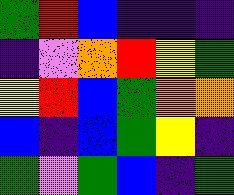[["green", "red", "blue", "indigo", "indigo", "indigo"], ["indigo", "violet", "orange", "red", "yellow", "green"], ["yellow", "red", "blue", "green", "orange", "orange"], ["blue", "indigo", "blue", "green", "yellow", "indigo"], ["green", "violet", "green", "blue", "indigo", "green"]]